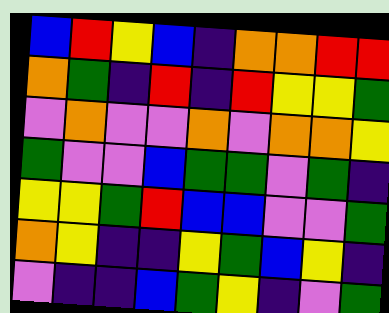[["blue", "red", "yellow", "blue", "indigo", "orange", "orange", "red", "red"], ["orange", "green", "indigo", "red", "indigo", "red", "yellow", "yellow", "green"], ["violet", "orange", "violet", "violet", "orange", "violet", "orange", "orange", "yellow"], ["green", "violet", "violet", "blue", "green", "green", "violet", "green", "indigo"], ["yellow", "yellow", "green", "red", "blue", "blue", "violet", "violet", "green"], ["orange", "yellow", "indigo", "indigo", "yellow", "green", "blue", "yellow", "indigo"], ["violet", "indigo", "indigo", "blue", "green", "yellow", "indigo", "violet", "green"]]